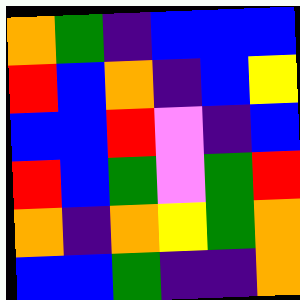[["orange", "green", "indigo", "blue", "blue", "blue"], ["red", "blue", "orange", "indigo", "blue", "yellow"], ["blue", "blue", "red", "violet", "indigo", "blue"], ["red", "blue", "green", "violet", "green", "red"], ["orange", "indigo", "orange", "yellow", "green", "orange"], ["blue", "blue", "green", "indigo", "indigo", "orange"]]